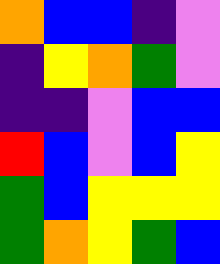[["orange", "blue", "blue", "indigo", "violet"], ["indigo", "yellow", "orange", "green", "violet"], ["indigo", "indigo", "violet", "blue", "blue"], ["red", "blue", "violet", "blue", "yellow"], ["green", "blue", "yellow", "yellow", "yellow"], ["green", "orange", "yellow", "green", "blue"]]